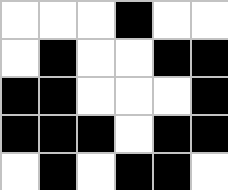[["white", "white", "white", "black", "white", "white"], ["white", "black", "white", "white", "black", "black"], ["black", "black", "white", "white", "white", "black"], ["black", "black", "black", "white", "black", "black"], ["white", "black", "white", "black", "black", "white"]]